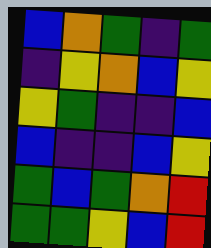[["blue", "orange", "green", "indigo", "green"], ["indigo", "yellow", "orange", "blue", "yellow"], ["yellow", "green", "indigo", "indigo", "blue"], ["blue", "indigo", "indigo", "blue", "yellow"], ["green", "blue", "green", "orange", "red"], ["green", "green", "yellow", "blue", "red"]]